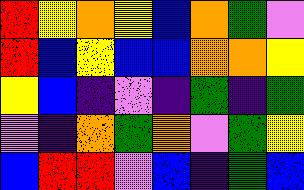[["red", "yellow", "orange", "yellow", "blue", "orange", "green", "violet"], ["red", "blue", "yellow", "blue", "blue", "orange", "orange", "yellow"], ["yellow", "blue", "indigo", "violet", "indigo", "green", "indigo", "green"], ["violet", "indigo", "orange", "green", "orange", "violet", "green", "yellow"], ["blue", "red", "red", "violet", "blue", "indigo", "green", "blue"]]